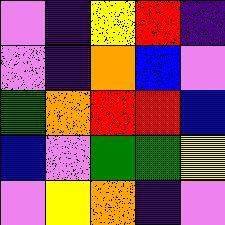[["violet", "indigo", "yellow", "red", "indigo"], ["violet", "indigo", "orange", "blue", "violet"], ["green", "orange", "red", "red", "blue"], ["blue", "violet", "green", "green", "yellow"], ["violet", "yellow", "orange", "indigo", "violet"]]